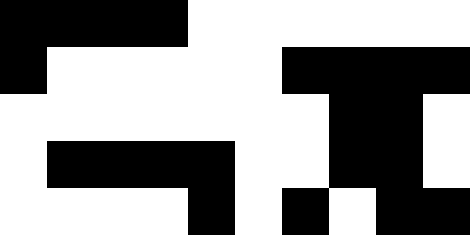[["black", "black", "black", "black", "white", "white", "white", "white", "white", "white"], ["black", "white", "white", "white", "white", "white", "black", "black", "black", "black"], ["white", "white", "white", "white", "white", "white", "white", "black", "black", "white"], ["white", "black", "black", "black", "black", "white", "white", "black", "black", "white"], ["white", "white", "white", "white", "black", "white", "black", "white", "black", "black"]]